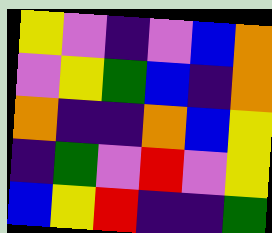[["yellow", "violet", "indigo", "violet", "blue", "orange"], ["violet", "yellow", "green", "blue", "indigo", "orange"], ["orange", "indigo", "indigo", "orange", "blue", "yellow"], ["indigo", "green", "violet", "red", "violet", "yellow"], ["blue", "yellow", "red", "indigo", "indigo", "green"]]